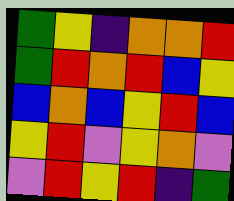[["green", "yellow", "indigo", "orange", "orange", "red"], ["green", "red", "orange", "red", "blue", "yellow"], ["blue", "orange", "blue", "yellow", "red", "blue"], ["yellow", "red", "violet", "yellow", "orange", "violet"], ["violet", "red", "yellow", "red", "indigo", "green"]]